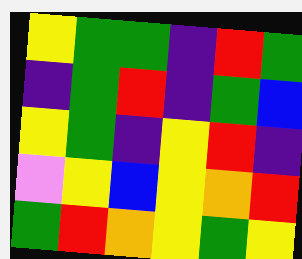[["yellow", "green", "green", "indigo", "red", "green"], ["indigo", "green", "red", "indigo", "green", "blue"], ["yellow", "green", "indigo", "yellow", "red", "indigo"], ["violet", "yellow", "blue", "yellow", "orange", "red"], ["green", "red", "orange", "yellow", "green", "yellow"]]